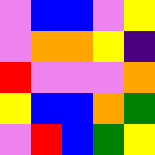[["violet", "blue", "blue", "violet", "yellow"], ["violet", "orange", "orange", "yellow", "indigo"], ["red", "violet", "violet", "violet", "orange"], ["yellow", "blue", "blue", "orange", "green"], ["violet", "red", "blue", "green", "yellow"]]